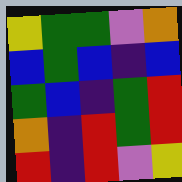[["yellow", "green", "green", "violet", "orange"], ["blue", "green", "blue", "indigo", "blue"], ["green", "blue", "indigo", "green", "red"], ["orange", "indigo", "red", "green", "red"], ["red", "indigo", "red", "violet", "yellow"]]